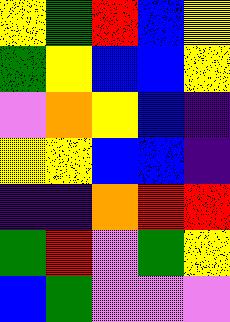[["yellow", "green", "red", "blue", "yellow"], ["green", "yellow", "blue", "blue", "yellow"], ["violet", "orange", "yellow", "blue", "indigo"], ["yellow", "yellow", "blue", "blue", "indigo"], ["indigo", "indigo", "orange", "red", "red"], ["green", "red", "violet", "green", "yellow"], ["blue", "green", "violet", "violet", "violet"]]